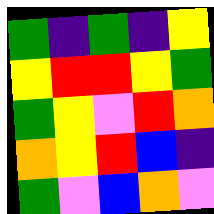[["green", "indigo", "green", "indigo", "yellow"], ["yellow", "red", "red", "yellow", "green"], ["green", "yellow", "violet", "red", "orange"], ["orange", "yellow", "red", "blue", "indigo"], ["green", "violet", "blue", "orange", "violet"]]